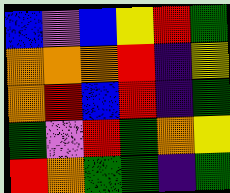[["blue", "violet", "blue", "yellow", "red", "green"], ["orange", "orange", "orange", "red", "indigo", "yellow"], ["orange", "red", "blue", "red", "indigo", "green"], ["green", "violet", "red", "green", "orange", "yellow"], ["red", "orange", "green", "green", "indigo", "green"]]